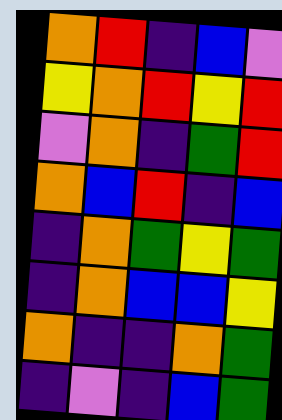[["orange", "red", "indigo", "blue", "violet"], ["yellow", "orange", "red", "yellow", "red"], ["violet", "orange", "indigo", "green", "red"], ["orange", "blue", "red", "indigo", "blue"], ["indigo", "orange", "green", "yellow", "green"], ["indigo", "orange", "blue", "blue", "yellow"], ["orange", "indigo", "indigo", "orange", "green"], ["indigo", "violet", "indigo", "blue", "green"]]